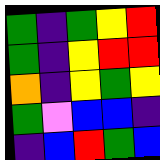[["green", "indigo", "green", "yellow", "red"], ["green", "indigo", "yellow", "red", "red"], ["orange", "indigo", "yellow", "green", "yellow"], ["green", "violet", "blue", "blue", "indigo"], ["indigo", "blue", "red", "green", "blue"]]